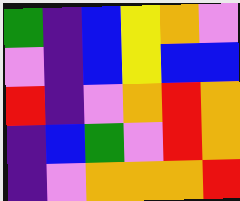[["green", "indigo", "blue", "yellow", "orange", "violet"], ["violet", "indigo", "blue", "yellow", "blue", "blue"], ["red", "indigo", "violet", "orange", "red", "orange"], ["indigo", "blue", "green", "violet", "red", "orange"], ["indigo", "violet", "orange", "orange", "orange", "red"]]